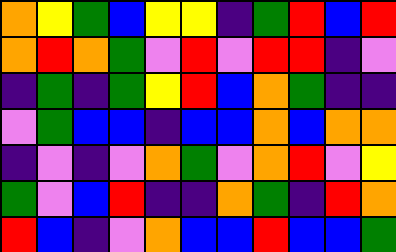[["orange", "yellow", "green", "blue", "yellow", "yellow", "indigo", "green", "red", "blue", "red"], ["orange", "red", "orange", "green", "violet", "red", "violet", "red", "red", "indigo", "violet"], ["indigo", "green", "indigo", "green", "yellow", "red", "blue", "orange", "green", "indigo", "indigo"], ["violet", "green", "blue", "blue", "indigo", "blue", "blue", "orange", "blue", "orange", "orange"], ["indigo", "violet", "indigo", "violet", "orange", "green", "violet", "orange", "red", "violet", "yellow"], ["green", "violet", "blue", "red", "indigo", "indigo", "orange", "green", "indigo", "red", "orange"], ["red", "blue", "indigo", "violet", "orange", "blue", "blue", "red", "blue", "blue", "green"]]